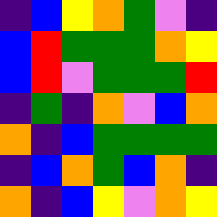[["indigo", "blue", "yellow", "orange", "green", "violet", "indigo"], ["blue", "red", "green", "green", "green", "orange", "yellow"], ["blue", "red", "violet", "green", "green", "green", "red"], ["indigo", "green", "indigo", "orange", "violet", "blue", "orange"], ["orange", "indigo", "blue", "green", "green", "green", "green"], ["indigo", "blue", "orange", "green", "blue", "orange", "indigo"], ["orange", "indigo", "blue", "yellow", "violet", "orange", "yellow"]]